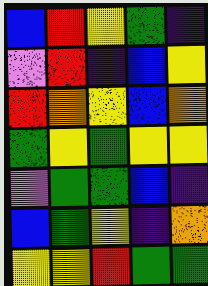[["blue", "red", "yellow", "green", "indigo"], ["violet", "red", "indigo", "blue", "yellow"], ["red", "orange", "yellow", "blue", "orange"], ["green", "yellow", "green", "yellow", "yellow"], ["violet", "green", "green", "blue", "indigo"], ["blue", "green", "yellow", "indigo", "orange"], ["yellow", "yellow", "red", "green", "green"]]